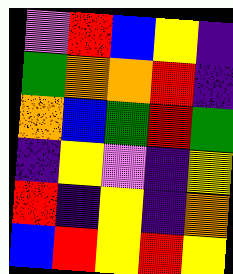[["violet", "red", "blue", "yellow", "indigo"], ["green", "orange", "orange", "red", "indigo"], ["orange", "blue", "green", "red", "green"], ["indigo", "yellow", "violet", "indigo", "yellow"], ["red", "indigo", "yellow", "indigo", "orange"], ["blue", "red", "yellow", "red", "yellow"]]